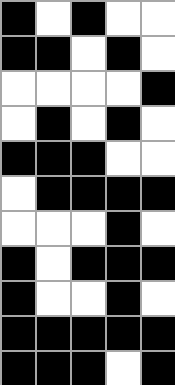[["black", "white", "black", "white", "white"], ["black", "black", "white", "black", "white"], ["white", "white", "white", "white", "black"], ["white", "black", "white", "black", "white"], ["black", "black", "black", "white", "white"], ["white", "black", "black", "black", "black"], ["white", "white", "white", "black", "white"], ["black", "white", "black", "black", "black"], ["black", "white", "white", "black", "white"], ["black", "black", "black", "black", "black"], ["black", "black", "black", "white", "black"]]